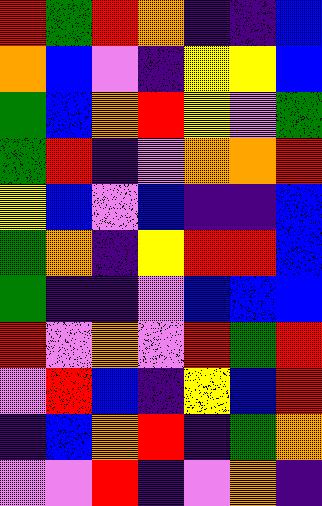[["red", "green", "red", "orange", "indigo", "indigo", "blue"], ["orange", "blue", "violet", "indigo", "yellow", "yellow", "blue"], ["green", "blue", "orange", "red", "yellow", "violet", "green"], ["green", "red", "indigo", "violet", "orange", "orange", "red"], ["yellow", "blue", "violet", "blue", "indigo", "indigo", "blue"], ["green", "orange", "indigo", "yellow", "red", "red", "blue"], ["green", "indigo", "indigo", "violet", "blue", "blue", "blue"], ["red", "violet", "orange", "violet", "red", "green", "red"], ["violet", "red", "blue", "indigo", "yellow", "blue", "red"], ["indigo", "blue", "orange", "red", "indigo", "green", "orange"], ["violet", "violet", "red", "indigo", "violet", "orange", "indigo"]]